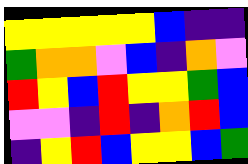[["yellow", "yellow", "yellow", "yellow", "yellow", "blue", "indigo", "indigo"], ["green", "orange", "orange", "violet", "blue", "indigo", "orange", "violet"], ["red", "yellow", "blue", "red", "yellow", "yellow", "green", "blue"], ["violet", "violet", "indigo", "red", "indigo", "orange", "red", "blue"], ["indigo", "yellow", "red", "blue", "yellow", "yellow", "blue", "green"]]